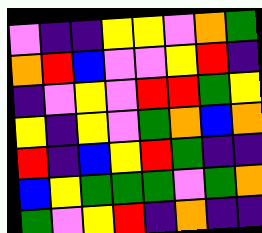[["violet", "indigo", "indigo", "yellow", "yellow", "violet", "orange", "green"], ["orange", "red", "blue", "violet", "violet", "yellow", "red", "indigo"], ["indigo", "violet", "yellow", "violet", "red", "red", "green", "yellow"], ["yellow", "indigo", "yellow", "violet", "green", "orange", "blue", "orange"], ["red", "indigo", "blue", "yellow", "red", "green", "indigo", "indigo"], ["blue", "yellow", "green", "green", "green", "violet", "green", "orange"], ["green", "violet", "yellow", "red", "indigo", "orange", "indigo", "indigo"]]